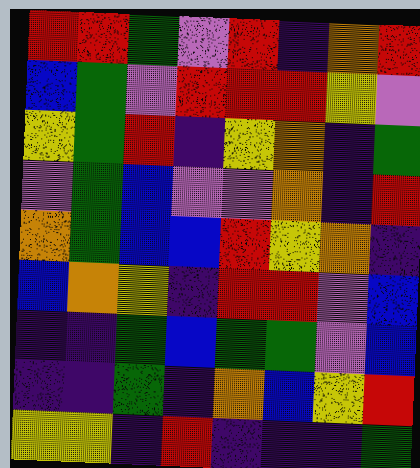[["red", "red", "green", "violet", "red", "indigo", "orange", "red"], ["blue", "green", "violet", "red", "red", "red", "yellow", "violet"], ["yellow", "green", "red", "indigo", "yellow", "orange", "indigo", "green"], ["violet", "green", "blue", "violet", "violet", "orange", "indigo", "red"], ["orange", "green", "blue", "blue", "red", "yellow", "orange", "indigo"], ["blue", "orange", "yellow", "indigo", "red", "red", "violet", "blue"], ["indigo", "indigo", "green", "blue", "green", "green", "violet", "blue"], ["indigo", "indigo", "green", "indigo", "orange", "blue", "yellow", "red"], ["yellow", "yellow", "indigo", "red", "indigo", "indigo", "indigo", "green"]]